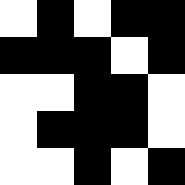[["white", "black", "white", "black", "black"], ["black", "black", "black", "white", "black"], ["white", "white", "black", "black", "white"], ["white", "black", "black", "black", "white"], ["white", "white", "black", "white", "black"]]